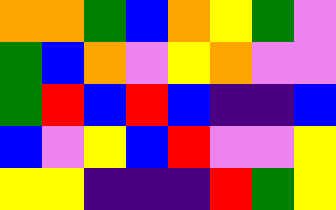[["orange", "orange", "green", "blue", "orange", "yellow", "green", "violet"], ["green", "blue", "orange", "violet", "yellow", "orange", "violet", "violet"], ["green", "red", "blue", "red", "blue", "indigo", "indigo", "blue"], ["blue", "violet", "yellow", "blue", "red", "violet", "violet", "yellow"], ["yellow", "yellow", "indigo", "indigo", "indigo", "red", "green", "yellow"]]